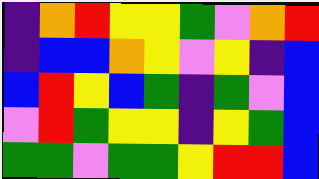[["indigo", "orange", "red", "yellow", "yellow", "green", "violet", "orange", "red"], ["indigo", "blue", "blue", "orange", "yellow", "violet", "yellow", "indigo", "blue"], ["blue", "red", "yellow", "blue", "green", "indigo", "green", "violet", "blue"], ["violet", "red", "green", "yellow", "yellow", "indigo", "yellow", "green", "blue"], ["green", "green", "violet", "green", "green", "yellow", "red", "red", "blue"]]